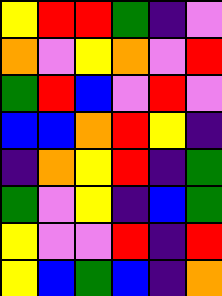[["yellow", "red", "red", "green", "indigo", "violet"], ["orange", "violet", "yellow", "orange", "violet", "red"], ["green", "red", "blue", "violet", "red", "violet"], ["blue", "blue", "orange", "red", "yellow", "indigo"], ["indigo", "orange", "yellow", "red", "indigo", "green"], ["green", "violet", "yellow", "indigo", "blue", "green"], ["yellow", "violet", "violet", "red", "indigo", "red"], ["yellow", "blue", "green", "blue", "indigo", "orange"]]